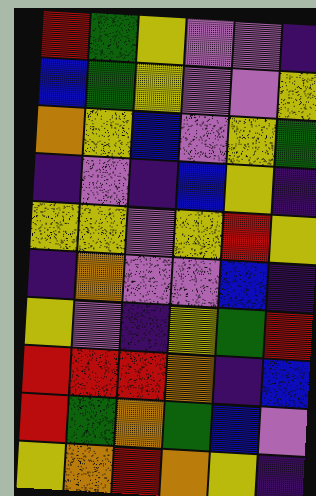[["red", "green", "yellow", "violet", "violet", "indigo"], ["blue", "green", "yellow", "violet", "violet", "yellow"], ["orange", "yellow", "blue", "violet", "yellow", "green"], ["indigo", "violet", "indigo", "blue", "yellow", "indigo"], ["yellow", "yellow", "violet", "yellow", "red", "yellow"], ["indigo", "orange", "violet", "violet", "blue", "indigo"], ["yellow", "violet", "indigo", "yellow", "green", "red"], ["red", "red", "red", "orange", "indigo", "blue"], ["red", "green", "orange", "green", "blue", "violet"], ["yellow", "orange", "red", "orange", "yellow", "indigo"]]